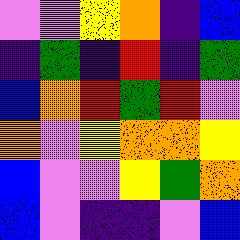[["violet", "violet", "yellow", "orange", "indigo", "blue"], ["indigo", "green", "indigo", "red", "indigo", "green"], ["blue", "orange", "red", "green", "red", "violet"], ["orange", "violet", "yellow", "orange", "orange", "yellow"], ["blue", "violet", "violet", "yellow", "green", "orange"], ["blue", "violet", "indigo", "indigo", "violet", "blue"]]